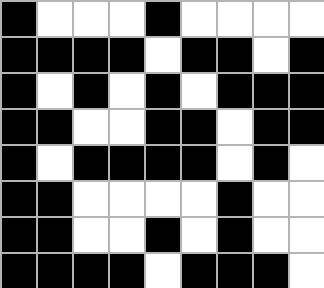[["black", "white", "white", "white", "black", "white", "white", "white", "white"], ["black", "black", "black", "black", "white", "black", "black", "white", "black"], ["black", "white", "black", "white", "black", "white", "black", "black", "black"], ["black", "black", "white", "white", "black", "black", "white", "black", "black"], ["black", "white", "black", "black", "black", "black", "white", "black", "white"], ["black", "black", "white", "white", "white", "white", "black", "white", "white"], ["black", "black", "white", "white", "black", "white", "black", "white", "white"], ["black", "black", "black", "black", "white", "black", "black", "black", "white"]]